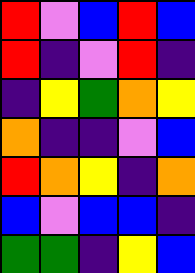[["red", "violet", "blue", "red", "blue"], ["red", "indigo", "violet", "red", "indigo"], ["indigo", "yellow", "green", "orange", "yellow"], ["orange", "indigo", "indigo", "violet", "blue"], ["red", "orange", "yellow", "indigo", "orange"], ["blue", "violet", "blue", "blue", "indigo"], ["green", "green", "indigo", "yellow", "blue"]]